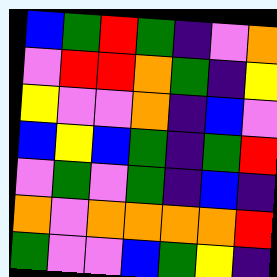[["blue", "green", "red", "green", "indigo", "violet", "orange"], ["violet", "red", "red", "orange", "green", "indigo", "yellow"], ["yellow", "violet", "violet", "orange", "indigo", "blue", "violet"], ["blue", "yellow", "blue", "green", "indigo", "green", "red"], ["violet", "green", "violet", "green", "indigo", "blue", "indigo"], ["orange", "violet", "orange", "orange", "orange", "orange", "red"], ["green", "violet", "violet", "blue", "green", "yellow", "indigo"]]